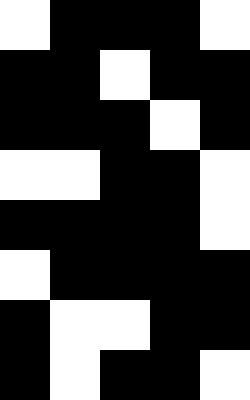[["white", "black", "black", "black", "white"], ["black", "black", "white", "black", "black"], ["black", "black", "black", "white", "black"], ["white", "white", "black", "black", "white"], ["black", "black", "black", "black", "white"], ["white", "black", "black", "black", "black"], ["black", "white", "white", "black", "black"], ["black", "white", "black", "black", "white"]]